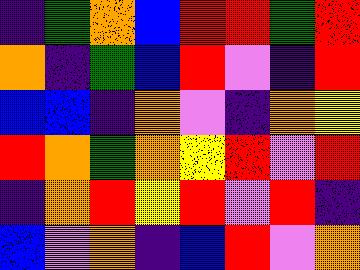[["indigo", "green", "orange", "blue", "red", "red", "green", "red"], ["orange", "indigo", "green", "blue", "red", "violet", "indigo", "red"], ["blue", "blue", "indigo", "orange", "violet", "indigo", "orange", "yellow"], ["red", "orange", "green", "orange", "yellow", "red", "violet", "red"], ["indigo", "orange", "red", "yellow", "red", "violet", "red", "indigo"], ["blue", "violet", "orange", "indigo", "blue", "red", "violet", "orange"]]